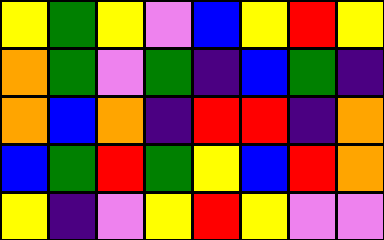[["yellow", "green", "yellow", "violet", "blue", "yellow", "red", "yellow"], ["orange", "green", "violet", "green", "indigo", "blue", "green", "indigo"], ["orange", "blue", "orange", "indigo", "red", "red", "indigo", "orange"], ["blue", "green", "red", "green", "yellow", "blue", "red", "orange"], ["yellow", "indigo", "violet", "yellow", "red", "yellow", "violet", "violet"]]